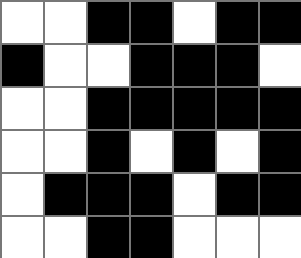[["white", "white", "black", "black", "white", "black", "black"], ["black", "white", "white", "black", "black", "black", "white"], ["white", "white", "black", "black", "black", "black", "black"], ["white", "white", "black", "white", "black", "white", "black"], ["white", "black", "black", "black", "white", "black", "black"], ["white", "white", "black", "black", "white", "white", "white"]]